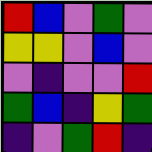[["red", "blue", "violet", "green", "violet"], ["yellow", "yellow", "violet", "blue", "violet"], ["violet", "indigo", "violet", "violet", "red"], ["green", "blue", "indigo", "yellow", "green"], ["indigo", "violet", "green", "red", "indigo"]]